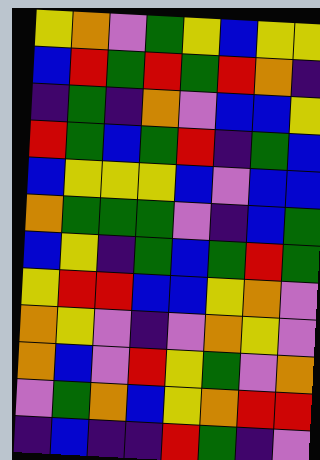[["yellow", "orange", "violet", "green", "yellow", "blue", "yellow", "yellow"], ["blue", "red", "green", "red", "green", "red", "orange", "indigo"], ["indigo", "green", "indigo", "orange", "violet", "blue", "blue", "yellow"], ["red", "green", "blue", "green", "red", "indigo", "green", "blue"], ["blue", "yellow", "yellow", "yellow", "blue", "violet", "blue", "blue"], ["orange", "green", "green", "green", "violet", "indigo", "blue", "green"], ["blue", "yellow", "indigo", "green", "blue", "green", "red", "green"], ["yellow", "red", "red", "blue", "blue", "yellow", "orange", "violet"], ["orange", "yellow", "violet", "indigo", "violet", "orange", "yellow", "violet"], ["orange", "blue", "violet", "red", "yellow", "green", "violet", "orange"], ["violet", "green", "orange", "blue", "yellow", "orange", "red", "red"], ["indigo", "blue", "indigo", "indigo", "red", "green", "indigo", "violet"]]